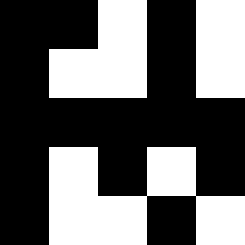[["black", "black", "white", "black", "white"], ["black", "white", "white", "black", "white"], ["black", "black", "black", "black", "black"], ["black", "white", "black", "white", "black"], ["black", "white", "white", "black", "white"]]